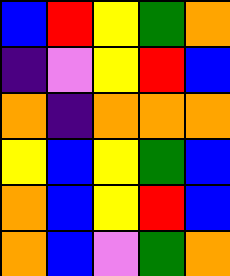[["blue", "red", "yellow", "green", "orange"], ["indigo", "violet", "yellow", "red", "blue"], ["orange", "indigo", "orange", "orange", "orange"], ["yellow", "blue", "yellow", "green", "blue"], ["orange", "blue", "yellow", "red", "blue"], ["orange", "blue", "violet", "green", "orange"]]